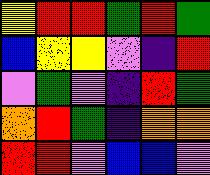[["yellow", "red", "red", "green", "red", "green"], ["blue", "yellow", "yellow", "violet", "indigo", "red"], ["violet", "green", "violet", "indigo", "red", "green"], ["orange", "red", "green", "indigo", "orange", "orange"], ["red", "red", "violet", "blue", "blue", "violet"]]